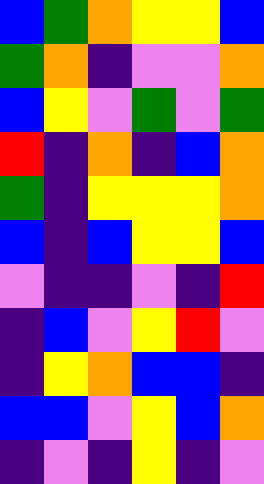[["blue", "green", "orange", "yellow", "yellow", "blue"], ["green", "orange", "indigo", "violet", "violet", "orange"], ["blue", "yellow", "violet", "green", "violet", "green"], ["red", "indigo", "orange", "indigo", "blue", "orange"], ["green", "indigo", "yellow", "yellow", "yellow", "orange"], ["blue", "indigo", "blue", "yellow", "yellow", "blue"], ["violet", "indigo", "indigo", "violet", "indigo", "red"], ["indigo", "blue", "violet", "yellow", "red", "violet"], ["indigo", "yellow", "orange", "blue", "blue", "indigo"], ["blue", "blue", "violet", "yellow", "blue", "orange"], ["indigo", "violet", "indigo", "yellow", "indigo", "violet"]]